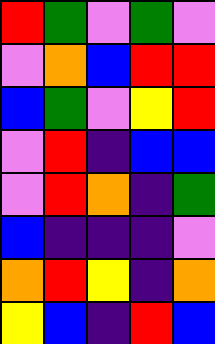[["red", "green", "violet", "green", "violet"], ["violet", "orange", "blue", "red", "red"], ["blue", "green", "violet", "yellow", "red"], ["violet", "red", "indigo", "blue", "blue"], ["violet", "red", "orange", "indigo", "green"], ["blue", "indigo", "indigo", "indigo", "violet"], ["orange", "red", "yellow", "indigo", "orange"], ["yellow", "blue", "indigo", "red", "blue"]]